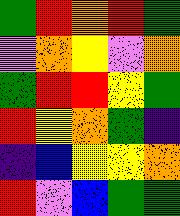[["green", "red", "orange", "red", "green"], ["violet", "orange", "yellow", "violet", "orange"], ["green", "red", "red", "yellow", "green"], ["red", "yellow", "orange", "green", "indigo"], ["indigo", "blue", "yellow", "yellow", "orange"], ["red", "violet", "blue", "green", "green"]]